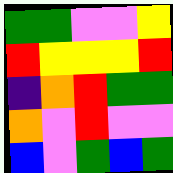[["green", "green", "violet", "violet", "yellow"], ["red", "yellow", "yellow", "yellow", "red"], ["indigo", "orange", "red", "green", "green"], ["orange", "violet", "red", "violet", "violet"], ["blue", "violet", "green", "blue", "green"]]